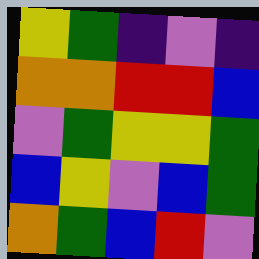[["yellow", "green", "indigo", "violet", "indigo"], ["orange", "orange", "red", "red", "blue"], ["violet", "green", "yellow", "yellow", "green"], ["blue", "yellow", "violet", "blue", "green"], ["orange", "green", "blue", "red", "violet"]]